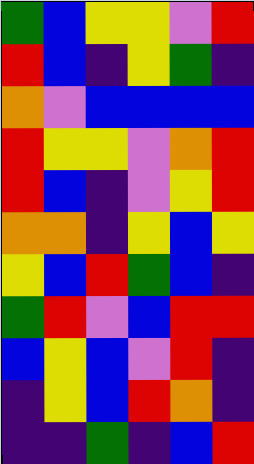[["green", "blue", "yellow", "yellow", "violet", "red"], ["red", "blue", "indigo", "yellow", "green", "indigo"], ["orange", "violet", "blue", "blue", "blue", "blue"], ["red", "yellow", "yellow", "violet", "orange", "red"], ["red", "blue", "indigo", "violet", "yellow", "red"], ["orange", "orange", "indigo", "yellow", "blue", "yellow"], ["yellow", "blue", "red", "green", "blue", "indigo"], ["green", "red", "violet", "blue", "red", "red"], ["blue", "yellow", "blue", "violet", "red", "indigo"], ["indigo", "yellow", "blue", "red", "orange", "indigo"], ["indigo", "indigo", "green", "indigo", "blue", "red"]]